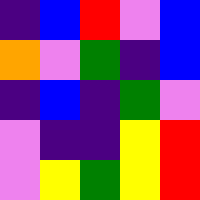[["indigo", "blue", "red", "violet", "blue"], ["orange", "violet", "green", "indigo", "blue"], ["indigo", "blue", "indigo", "green", "violet"], ["violet", "indigo", "indigo", "yellow", "red"], ["violet", "yellow", "green", "yellow", "red"]]